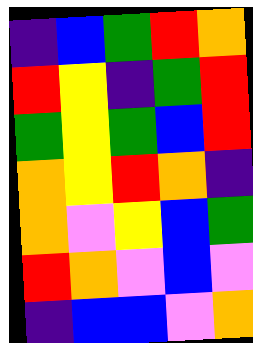[["indigo", "blue", "green", "red", "orange"], ["red", "yellow", "indigo", "green", "red"], ["green", "yellow", "green", "blue", "red"], ["orange", "yellow", "red", "orange", "indigo"], ["orange", "violet", "yellow", "blue", "green"], ["red", "orange", "violet", "blue", "violet"], ["indigo", "blue", "blue", "violet", "orange"]]